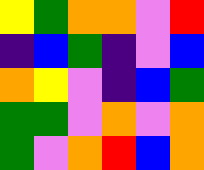[["yellow", "green", "orange", "orange", "violet", "red"], ["indigo", "blue", "green", "indigo", "violet", "blue"], ["orange", "yellow", "violet", "indigo", "blue", "green"], ["green", "green", "violet", "orange", "violet", "orange"], ["green", "violet", "orange", "red", "blue", "orange"]]